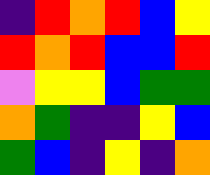[["indigo", "red", "orange", "red", "blue", "yellow"], ["red", "orange", "red", "blue", "blue", "red"], ["violet", "yellow", "yellow", "blue", "green", "green"], ["orange", "green", "indigo", "indigo", "yellow", "blue"], ["green", "blue", "indigo", "yellow", "indigo", "orange"]]